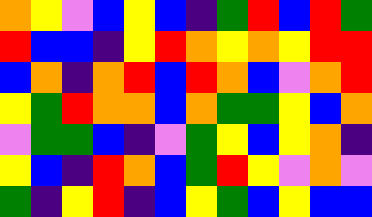[["orange", "yellow", "violet", "blue", "yellow", "blue", "indigo", "green", "red", "blue", "red", "green"], ["red", "blue", "blue", "indigo", "yellow", "red", "orange", "yellow", "orange", "yellow", "red", "red"], ["blue", "orange", "indigo", "orange", "red", "blue", "red", "orange", "blue", "violet", "orange", "red"], ["yellow", "green", "red", "orange", "orange", "blue", "orange", "green", "green", "yellow", "blue", "orange"], ["violet", "green", "green", "blue", "indigo", "violet", "green", "yellow", "blue", "yellow", "orange", "indigo"], ["yellow", "blue", "indigo", "red", "orange", "blue", "green", "red", "yellow", "violet", "orange", "violet"], ["green", "indigo", "yellow", "red", "indigo", "blue", "yellow", "green", "blue", "yellow", "blue", "blue"]]